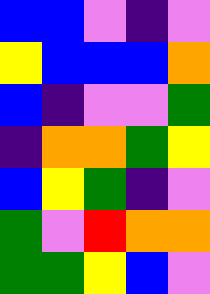[["blue", "blue", "violet", "indigo", "violet"], ["yellow", "blue", "blue", "blue", "orange"], ["blue", "indigo", "violet", "violet", "green"], ["indigo", "orange", "orange", "green", "yellow"], ["blue", "yellow", "green", "indigo", "violet"], ["green", "violet", "red", "orange", "orange"], ["green", "green", "yellow", "blue", "violet"]]